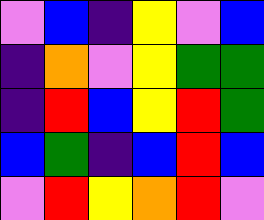[["violet", "blue", "indigo", "yellow", "violet", "blue"], ["indigo", "orange", "violet", "yellow", "green", "green"], ["indigo", "red", "blue", "yellow", "red", "green"], ["blue", "green", "indigo", "blue", "red", "blue"], ["violet", "red", "yellow", "orange", "red", "violet"]]